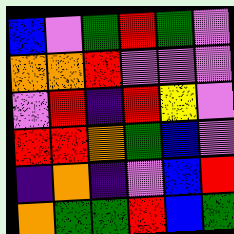[["blue", "violet", "green", "red", "green", "violet"], ["orange", "orange", "red", "violet", "violet", "violet"], ["violet", "red", "indigo", "red", "yellow", "violet"], ["red", "red", "orange", "green", "blue", "violet"], ["indigo", "orange", "indigo", "violet", "blue", "red"], ["orange", "green", "green", "red", "blue", "green"]]